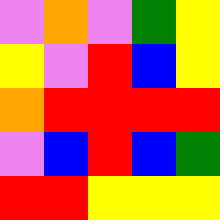[["violet", "orange", "violet", "green", "yellow"], ["yellow", "violet", "red", "blue", "yellow"], ["orange", "red", "red", "red", "red"], ["violet", "blue", "red", "blue", "green"], ["red", "red", "yellow", "yellow", "yellow"]]